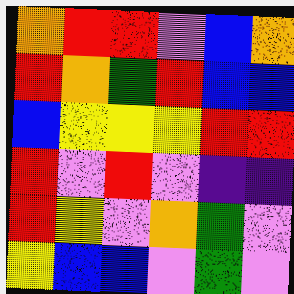[["orange", "red", "red", "violet", "blue", "orange"], ["red", "orange", "green", "red", "blue", "blue"], ["blue", "yellow", "yellow", "yellow", "red", "red"], ["red", "violet", "red", "violet", "indigo", "indigo"], ["red", "yellow", "violet", "orange", "green", "violet"], ["yellow", "blue", "blue", "violet", "green", "violet"]]